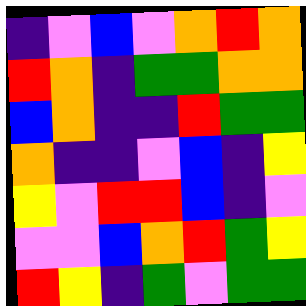[["indigo", "violet", "blue", "violet", "orange", "red", "orange"], ["red", "orange", "indigo", "green", "green", "orange", "orange"], ["blue", "orange", "indigo", "indigo", "red", "green", "green"], ["orange", "indigo", "indigo", "violet", "blue", "indigo", "yellow"], ["yellow", "violet", "red", "red", "blue", "indigo", "violet"], ["violet", "violet", "blue", "orange", "red", "green", "yellow"], ["red", "yellow", "indigo", "green", "violet", "green", "green"]]